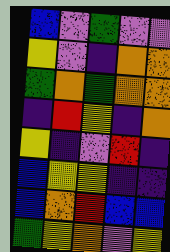[["blue", "violet", "green", "violet", "violet"], ["yellow", "violet", "indigo", "orange", "orange"], ["green", "orange", "green", "orange", "orange"], ["indigo", "red", "yellow", "indigo", "orange"], ["yellow", "indigo", "violet", "red", "indigo"], ["blue", "yellow", "yellow", "indigo", "indigo"], ["blue", "orange", "red", "blue", "blue"], ["green", "yellow", "orange", "violet", "yellow"]]